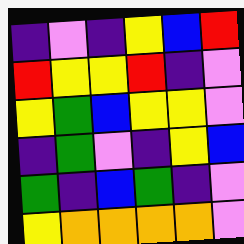[["indigo", "violet", "indigo", "yellow", "blue", "red"], ["red", "yellow", "yellow", "red", "indigo", "violet"], ["yellow", "green", "blue", "yellow", "yellow", "violet"], ["indigo", "green", "violet", "indigo", "yellow", "blue"], ["green", "indigo", "blue", "green", "indigo", "violet"], ["yellow", "orange", "orange", "orange", "orange", "violet"]]